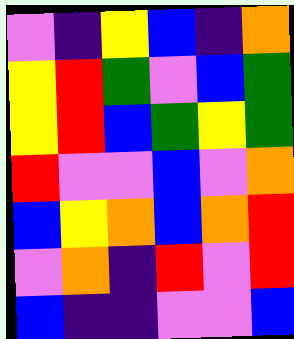[["violet", "indigo", "yellow", "blue", "indigo", "orange"], ["yellow", "red", "green", "violet", "blue", "green"], ["yellow", "red", "blue", "green", "yellow", "green"], ["red", "violet", "violet", "blue", "violet", "orange"], ["blue", "yellow", "orange", "blue", "orange", "red"], ["violet", "orange", "indigo", "red", "violet", "red"], ["blue", "indigo", "indigo", "violet", "violet", "blue"]]